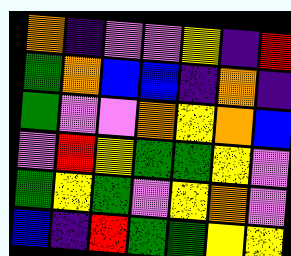[["orange", "indigo", "violet", "violet", "yellow", "indigo", "red"], ["green", "orange", "blue", "blue", "indigo", "orange", "indigo"], ["green", "violet", "violet", "orange", "yellow", "orange", "blue"], ["violet", "red", "yellow", "green", "green", "yellow", "violet"], ["green", "yellow", "green", "violet", "yellow", "orange", "violet"], ["blue", "indigo", "red", "green", "green", "yellow", "yellow"]]